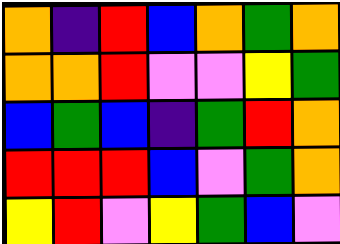[["orange", "indigo", "red", "blue", "orange", "green", "orange"], ["orange", "orange", "red", "violet", "violet", "yellow", "green"], ["blue", "green", "blue", "indigo", "green", "red", "orange"], ["red", "red", "red", "blue", "violet", "green", "orange"], ["yellow", "red", "violet", "yellow", "green", "blue", "violet"]]